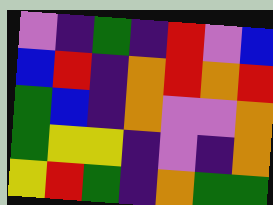[["violet", "indigo", "green", "indigo", "red", "violet", "blue"], ["blue", "red", "indigo", "orange", "red", "orange", "red"], ["green", "blue", "indigo", "orange", "violet", "violet", "orange"], ["green", "yellow", "yellow", "indigo", "violet", "indigo", "orange"], ["yellow", "red", "green", "indigo", "orange", "green", "green"]]